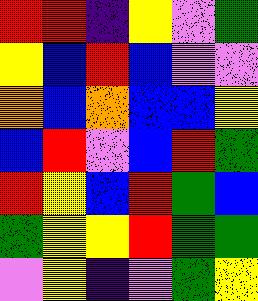[["red", "red", "indigo", "yellow", "violet", "green"], ["yellow", "blue", "red", "blue", "violet", "violet"], ["orange", "blue", "orange", "blue", "blue", "yellow"], ["blue", "red", "violet", "blue", "red", "green"], ["red", "yellow", "blue", "red", "green", "blue"], ["green", "yellow", "yellow", "red", "green", "green"], ["violet", "yellow", "indigo", "violet", "green", "yellow"]]